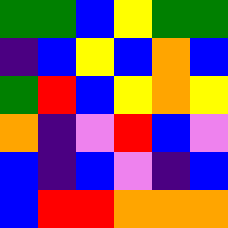[["green", "green", "blue", "yellow", "green", "green"], ["indigo", "blue", "yellow", "blue", "orange", "blue"], ["green", "red", "blue", "yellow", "orange", "yellow"], ["orange", "indigo", "violet", "red", "blue", "violet"], ["blue", "indigo", "blue", "violet", "indigo", "blue"], ["blue", "red", "red", "orange", "orange", "orange"]]